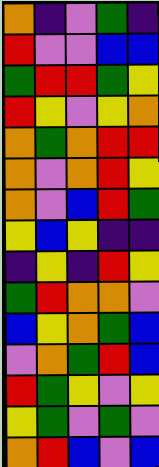[["orange", "indigo", "violet", "green", "indigo"], ["red", "violet", "violet", "blue", "blue"], ["green", "red", "red", "green", "yellow"], ["red", "yellow", "violet", "yellow", "orange"], ["orange", "green", "orange", "red", "red"], ["orange", "violet", "orange", "red", "yellow"], ["orange", "violet", "blue", "red", "green"], ["yellow", "blue", "yellow", "indigo", "indigo"], ["indigo", "yellow", "indigo", "red", "yellow"], ["green", "red", "orange", "orange", "violet"], ["blue", "yellow", "orange", "green", "blue"], ["violet", "orange", "green", "red", "blue"], ["red", "green", "yellow", "violet", "yellow"], ["yellow", "green", "violet", "green", "violet"], ["orange", "red", "blue", "violet", "blue"]]